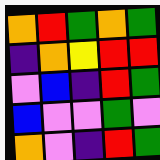[["orange", "red", "green", "orange", "green"], ["indigo", "orange", "yellow", "red", "red"], ["violet", "blue", "indigo", "red", "green"], ["blue", "violet", "violet", "green", "violet"], ["orange", "violet", "indigo", "red", "green"]]